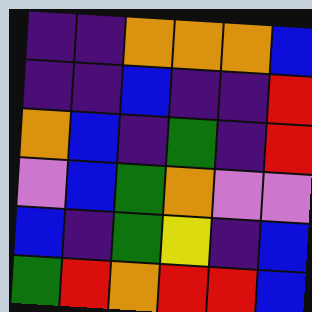[["indigo", "indigo", "orange", "orange", "orange", "blue"], ["indigo", "indigo", "blue", "indigo", "indigo", "red"], ["orange", "blue", "indigo", "green", "indigo", "red"], ["violet", "blue", "green", "orange", "violet", "violet"], ["blue", "indigo", "green", "yellow", "indigo", "blue"], ["green", "red", "orange", "red", "red", "blue"]]